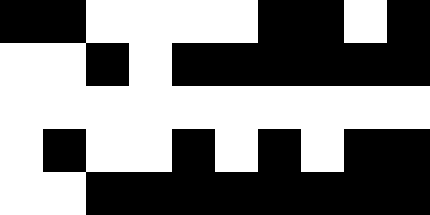[["black", "black", "white", "white", "white", "white", "black", "black", "white", "black"], ["white", "white", "black", "white", "black", "black", "black", "black", "black", "black"], ["white", "white", "white", "white", "white", "white", "white", "white", "white", "white"], ["white", "black", "white", "white", "black", "white", "black", "white", "black", "black"], ["white", "white", "black", "black", "black", "black", "black", "black", "black", "black"]]